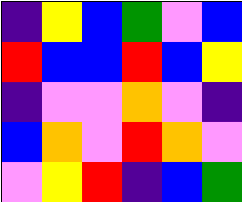[["indigo", "yellow", "blue", "green", "violet", "blue"], ["red", "blue", "blue", "red", "blue", "yellow"], ["indigo", "violet", "violet", "orange", "violet", "indigo"], ["blue", "orange", "violet", "red", "orange", "violet"], ["violet", "yellow", "red", "indigo", "blue", "green"]]